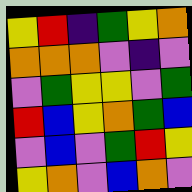[["yellow", "red", "indigo", "green", "yellow", "orange"], ["orange", "orange", "orange", "violet", "indigo", "violet"], ["violet", "green", "yellow", "yellow", "violet", "green"], ["red", "blue", "yellow", "orange", "green", "blue"], ["violet", "blue", "violet", "green", "red", "yellow"], ["yellow", "orange", "violet", "blue", "orange", "violet"]]